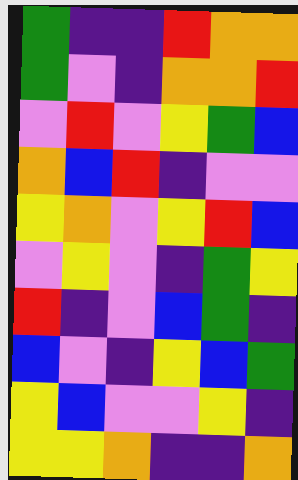[["green", "indigo", "indigo", "red", "orange", "orange"], ["green", "violet", "indigo", "orange", "orange", "red"], ["violet", "red", "violet", "yellow", "green", "blue"], ["orange", "blue", "red", "indigo", "violet", "violet"], ["yellow", "orange", "violet", "yellow", "red", "blue"], ["violet", "yellow", "violet", "indigo", "green", "yellow"], ["red", "indigo", "violet", "blue", "green", "indigo"], ["blue", "violet", "indigo", "yellow", "blue", "green"], ["yellow", "blue", "violet", "violet", "yellow", "indigo"], ["yellow", "yellow", "orange", "indigo", "indigo", "orange"]]